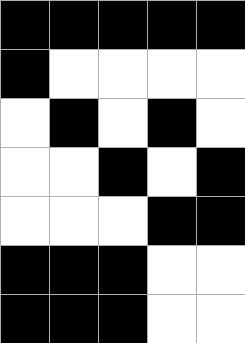[["black", "black", "black", "black", "black"], ["black", "white", "white", "white", "white"], ["white", "black", "white", "black", "white"], ["white", "white", "black", "white", "black"], ["white", "white", "white", "black", "black"], ["black", "black", "black", "white", "white"], ["black", "black", "black", "white", "white"]]